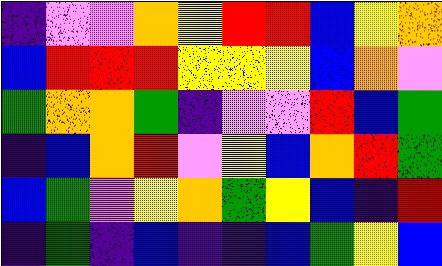[["indigo", "violet", "violet", "orange", "yellow", "red", "red", "blue", "yellow", "orange"], ["blue", "red", "red", "red", "yellow", "yellow", "yellow", "blue", "orange", "violet"], ["green", "orange", "orange", "green", "indigo", "violet", "violet", "red", "blue", "green"], ["indigo", "blue", "orange", "red", "violet", "yellow", "blue", "orange", "red", "green"], ["blue", "green", "violet", "yellow", "orange", "green", "yellow", "blue", "indigo", "red"], ["indigo", "green", "indigo", "blue", "indigo", "indigo", "blue", "green", "yellow", "blue"]]